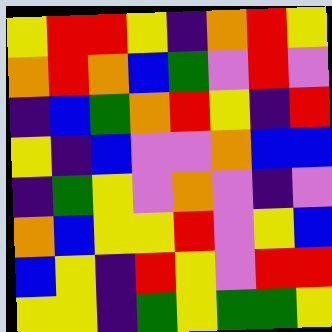[["yellow", "red", "red", "yellow", "indigo", "orange", "red", "yellow"], ["orange", "red", "orange", "blue", "green", "violet", "red", "violet"], ["indigo", "blue", "green", "orange", "red", "yellow", "indigo", "red"], ["yellow", "indigo", "blue", "violet", "violet", "orange", "blue", "blue"], ["indigo", "green", "yellow", "violet", "orange", "violet", "indigo", "violet"], ["orange", "blue", "yellow", "yellow", "red", "violet", "yellow", "blue"], ["blue", "yellow", "indigo", "red", "yellow", "violet", "red", "red"], ["yellow", "yellow", "indigo", "green", "yellow", "green", "green", "yellow"]]